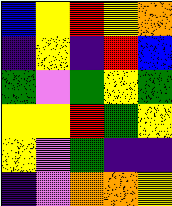[["blue", "yellow", "red", "yellow", "orange"], ["indigo", "yellow", "indigo", "red", "blue"], ["green", "violet", "green", "yellow", "green"], ["yellow", "yellow", "red", "green", "yellow"], ["yellow", "violet", "green", "indigo", "indigo"], ["indigo", "violet", "orange", "orange", "yellow"]]